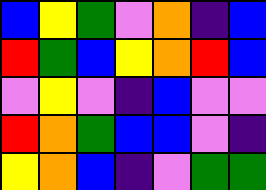[["blue", "yellow", "green", "violet", "orange", "indigo", "blue"], ["red", "green", "blue", "yellow", "orange", "red", "blue"], ["violet", "yellow", "violet", "indigo", "blue", "violet", "violet"], ["red", "orange", "green", "blue", "blue", "violet", "indigo"], ["yellow", "orange", "blue", "indigo", "violet", "green", "green"]]